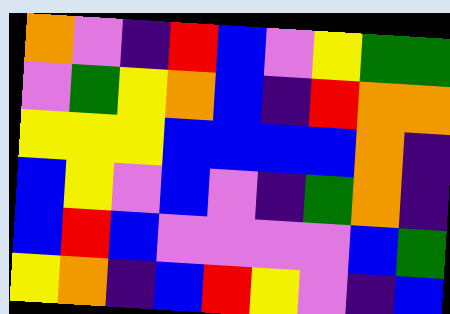[["orange", "violet", "indigo", "red", "blue", "violet", "yellow", "green", "green"], ["violet", "green", "yellow", "orange", "blue", "indigo", "red", "orange", "orange"], ["yellow", "yellow", "yellow", "blue", "blue", "blue", "blue", "orange", "indigo"], ["blue", "yellow", "violet", "blue", "violet", "indigo", "green", "orange", "indigo"], ["blue", "red", "blue", "violet", "violet", "violet", "violet", "blue", "green"], ["yellow", "orange", "indigo", "blue", "red", "yellow", "violet", "indigo", "blue"]]